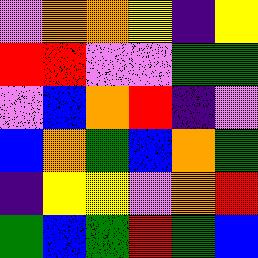[["violet", "orange", "orange", "yellow", "indigo", "yellow"], ["red", "red", "violet", "violet", "green", "green"], ["violet", "blue", "orange", "red", "indigo", "violet"], ["blue", "orange", "green", "blue", "orange", "green"], ["indigo", "yellow", "yellow", "violet", "orange", "red"], ["green", "blue", "green", "red", "green", "blue"]]